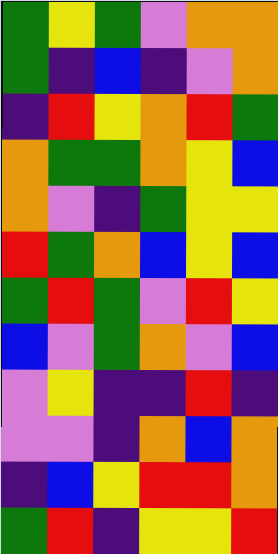[["green", "yellow", "green", "violet", "orange", "orange"], ["green", "indigo", "blue", "indigo", "violet", "orange"], ["indigo", "red", "yellow", "orange", "red", "green"], ["orange", "green", "green", "orange", "yellow", "blue"], ["orange", "violet", "indigo", "green", "yellow", "yellow"], ["red", "green", "orange", "blue", "yellow", "blue"], ["green", "red", "green", "violet", "red", "yellow"], ["blue", "violet", "green", "orange", "violet", "blue"], ["violet", "yellow", "indigo", "indigo", "red", "indigo"], ["violet", "violet", "indigo", "orange", "blue", "orange"], ["indigo", "blue", "yellow", "red", "red", "orange"], ["green", "red", "indigo", "yellow", "yellow", "red"]]